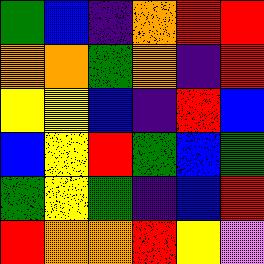[["green", "blue", "indigo", "orange", "red", "red"], ["orange", "orange", "green", "orange", "indigo", "red"], ["yellow", "yellow", "blue", "indigo", "red", "blue"], ["blue", "yellow", "red", "green", "blue", "green"], ["green", "yellow", "green", "indigo", "blue", "red"], ["red", "orange", "orange", "red", "yellow", "violet"]]